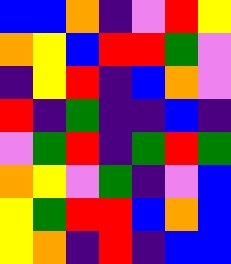[["blue", "blue", "orange", "indigo", "violet", "red", "yellow"], ["orange", "yellow", "blue", "red", "red", "green", "violet"], ["indigo", "yellow", "red", "indigo", "blue", "orange", "violet"], ["red", "indigo", "green", "indigo", "indigo", "blue", "indigo"], ["violet", "green", "red", "indigo", "green", "red", "green"], ["orange", "yellow", "violet", "green", "indigo", "violet", "blue"], ["yellow", "green", "red", "red", "blue", "orange", "blue"], ["yellow", "orange", "indigo", "red", "indigo", "blue", "blue"]]